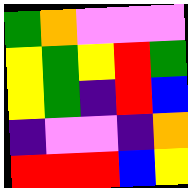[["green", "orange", "violet", "violet", "violet"], ["yellow", "green", "yellow", "red", "green"], ["yellow", "green", "indigo", "red", "blue"], ["indigo", "violet", "violet", "indigo", "orange"], ["red", "red", "red", "blue", "yellow"]]